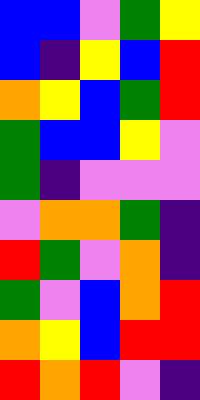[["blue", "blue", "violet", "green", "yellow"], ["blue", "indigo", "yellow", "blue", "red"], ["orange", "yellow", "blue", "green", "red"], ["green", "blue", "blue", "yellow", "violet"], ["green", "indigo", "violet", "violet", "violet"], ["violet", "orange", "orange", "green", "indigo"], ["red", "green", "violet", "orange", "indigo"], ["green", "violet", "blue", "orange", "red"], ["orange", "yellow", "blue", "red", "red"], ["red", "orange", "red", "violet", "indigo"]]